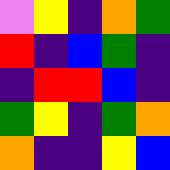[["violet", "yellow", "indigo", "orange", "green"], ["red", "indigo", "blue", "green", "indigo"], ["indigo", "red", "red", "blue", "indigo"], ["green", "yellow", "indigo", "green", "orange"], ["orange", "indigo", "indigo", "yellow", "blue"]]